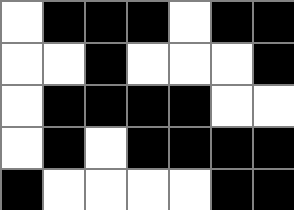[["white", "black", "black", "black", "white", "black", "black"], ["white", "white", "black", "white", "white", "white", "black"], ["white", "black", "black", "black", "black", "white", "white"], ["white", "black", "white", "black", "black", "black", "black"], ["black", "white", "white", "white", "white", "black", "black"]]